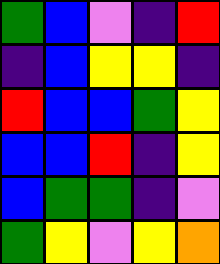[["green", "blue", "violet", "indigo", "red"], ["indigo", "blue", "yellow", "yellow", "indigo"], ["red", "blue", "blue", "green", "yellow"], ["blue", "blue", "red", "indigo", "yellow"], ["blue", "green", "green", "indigo", "violet"], ["green", "yellow", "violet", "yellow", "orange"]]